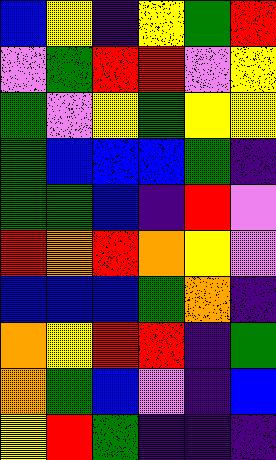[["blue", "yellow", "indigo", "yellow", "green", "red"], ["violet", "green", "red", "red", "violet", "yellow"], ["green", "violet", "yellow", "green", "yellow", "yellow"], ["green", "blue", "blue", "blue", "green", "indigo"], ["green", "green", "blue", "indigo", "red", "violet"], ["red", "orange", "red", "orange", "yellow", "violet"], ["blue", "blue", "blue", "green", "orange", "indigo"], ["orange", "yellow", "red", "red", "indigo", "green"], ["orange", "green", "blue", "violet", "indigo", "blue"], ["yellow", "red", "green", "indigo", "indigo", "indigo"]]